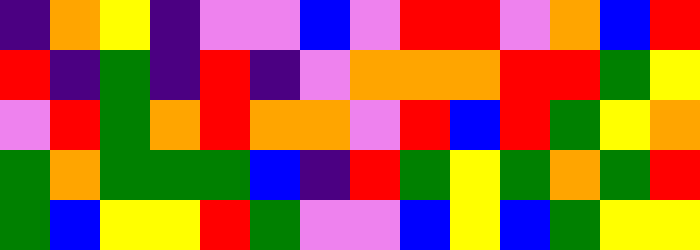[["indigo", "orange", "yellow", "indigo", "violet", "violet", "blue", "violet", "red", "red", "violet", "orange", "blue", "red"], ["red", "indigo", "green", "indigo", "red", "indigo", "violet", "orange", "orange", "orange", "red", "red", "green", "yellow"], ["violet", "red", "green", "orange", "red", "orange", "orange", "violet", "red", "blue", "red", "green", "yellow", "orange"], ["green", "orange", "green", "green", "green", "blue", "indigo", "red", "green", "yellow", "green", "orange", "green", "red"], ["green", "blue", "yellow", "yellow", "red", "green", "violet", "violet", "blue", "yellow", "blue", "green", "yellow", "yellow"]]